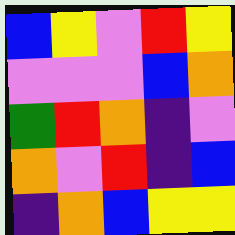[["blue", "yellow", "violet", "red", "yellow"], ["violet", "violet", "violet", "blue", "orange"], ["green", "red", "orange", "indigo", "violet"], ["orange", "violet", "red", "indigo", "blue"], ["indigo", "orange", "blue", "yellow", "yellow"]]